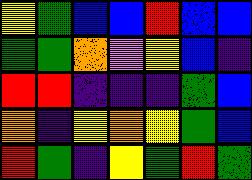[["yellow", "green", "blue", "blue", "red", "blue", "blue"], ["green", "green", "orange", "violet", "yellow", "blue", "indigo"], ["red", "red", "indigo", "indigo", "indigo", "green", "blue"], ["orange", "indigo", "yellow", "orange", "yellow", "green", "blue"], ["red", "green", "indigo", "yellow", "green", "red", "green"]]